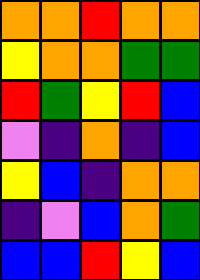[["orange", "orange", "red", "orange", "orange"], ["yellow", "orange", "orange", "green", "green"], ["red", "green", "yellow", "red", "blue"], ["violet", "indigo", "orange", "indigo", "blue"], ["yellow", "blue", "indigo", "orange", "orange"], ["indigo", "violet", "blue", "orange", "green"], ["blue", "blue", "red", "yellow", "blue"]]